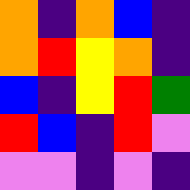[["orange", "indigo", "orange", "blue", "indigo"], ["orange", "red", "yellow", "orange", "indigo"], ["blue", "indigo", "yellow", "red", "green"], ["red", "blue", "indigo", "red", "violet"], ["violet", "violet", "indigo", "violet", "indigo"]]